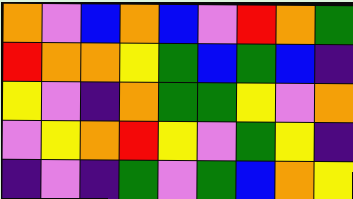[["orange", "violet", "blue", "orange", "blue", "violet", "red", "orange", "green"], ["red", "orange", "orange", "yellow", "green", "blue", "green", "blue", "indigo"], ["yellow", "violet", "indigo", "orange", "green", "green", "yellow", "violet", "orange"], ["violet", "yellow", "orange", "red", "yellow", "violet", "green", "yellow", "indigo"], ["indigo", "violet", "indigo", "green", "violet", "green", "blue", "orange", "yellow"]]